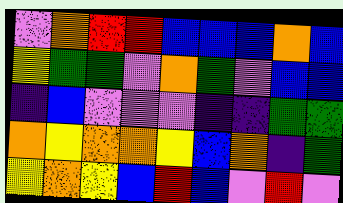[["violet", "orange", "red", "red", "blue", "blue", "blue", "orange", "blue"], ["yellow", "green", "green", "violet", "orange", "green", "violet", "blue", "blue"], ["indigo", "blue", "violet", "violet", "violet", "indigo", "indigo", "green", "green"], ["orange", "yellow", "orange", "orange", "yellow", "blue", "orange", "indigo", "green"], ["yellow", "orange", "yellow", "blue", "red", "blue", "violet", "red", "violet"]]